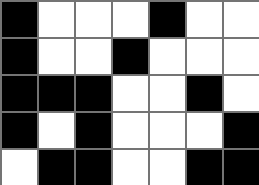[["black", "white", "white", "white", "black", "white", "white"], ["black", "white", "white", "black", "white", "white", "white"], ["black", "black", "black", "white", "white", "black", "white"], ["black", "white", "black", "white", "white", "white", "black"], ["white", "black", "black", "white", "white", "black", "black"]]